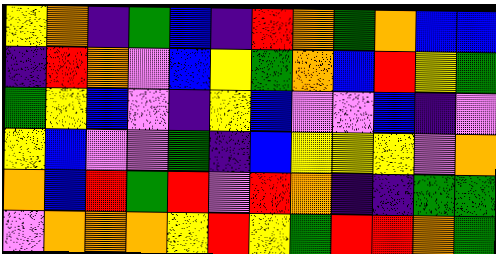[["yellow", "orange", "indigo", "green", "blue", "indigo", "red", "orange", "green", "orange", "blue", "blue"], ["indigo", "red", "orange", "violet", "blue", "yellow", "green", "orange", "blue", "red", "yellow", "green"], ["green", "yellow", "blue", "violet", "indigo", "yellow", "blue", "violet", "violet", "blue", "indigo", "violet"], ["yellow", "blue", "violet", "violet", "green", "indigo", "blue", "yellow", "yellow", "yellow", "violet", "orange"], ["orange", "blue", "red", "green", "red", "violet", "red", "orange", "indigo", "indigo", "green", "green"], ["violet", "orange", "orange", "orange", "yellow", "red", "yellow", "green", "red", "red", "orange", "green"]]